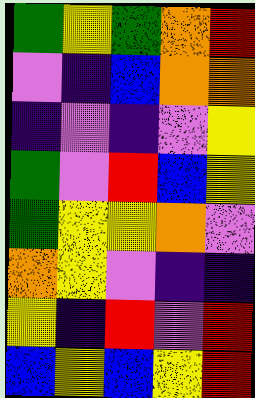[["green", "yellow", "green", "orange", "red"], ["violet", "indigo", "blue", "orange", "orange"], ["indigo", "violet", "indigo", "violet", "yellow"], ["green", "violet", "red", "blue", "yellow"], ["green", "yellow", "yellow", "orange", "violet"], ["orange", "yellow", "violet", "indigo", "indigo"], ["yellow", "indigo", "red", "violet", "red"], ["blue", "yellow", "blue", "yellow", "red"]]